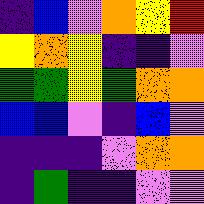[["indigo", "blue", "violet", "orange", "yellow", "red"], ["yellow", "orange", "yellow", "indigo", "indigo", "violet"], ["green", "green", "yellow", "green", "orange", "orange"], ["blue", "blue", "violet", "indigo", "blue", "violet"], ["indigo", "indigo", "indigo", "violet", "orange", "orange"], ["indigo", "green", "indigo", "indigo", "violet", "violet"]]